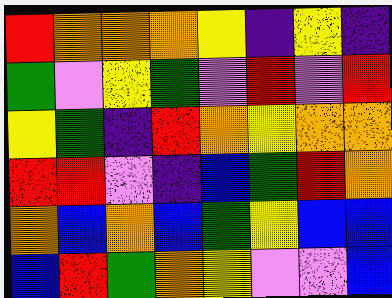[["red", "orange", "orange", "orange", "yellow", "indigo", "yellow", "indigo"], ["green", "violet", "yellow", "green", "violet", "red", "violet", "red"], ["yellow", "green", "indigo", "red", "orange", "yellow", "orange", "orange"], ["red", "red", "violet", "indigo", "blue", "green", "red", "orange"], ["orange", "blue", "orange", "blue", "green", "yellow", "blue", "blue"], ["blue", "red", "green", "orange", "yellow", "violet", "violet", "blue"]]